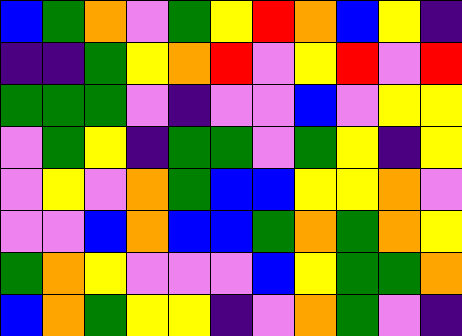[["blue", "green", "orange", "violet", "green", "yellow", "red", "orange", "blue", "yellow", "indigo"], ["indigo", "indigo", "green", "yellow", "orange", "red", "violet", "yellow", "red", "violet", "red"], ["green", "green", "green", "violet", "indigo", "violet", "violet", "blue", "violet", "yellow", "yellow"], ["violet", "green", "yellow", "indigo", "green", "green", "violet", "green", "yellow", "indigo", "yellow"], ["violet", "yellow", "violet", "orange", "green", "blue", "blue", "yellow", "yellow", "orange", "violet"], ["violet", "violet", "blue", "orange", "blue", "blue", "green", "orange", "green", "orange", "yellow"], ["green", "orange", "yellow", "violet", "violet", "violet", "blue", "yellow", "green", "green", "orange"], ["blue", "orange", "green", "yellow", "yellow", "indigo", "violet", "orange", "green", "violet", "indigo"]]